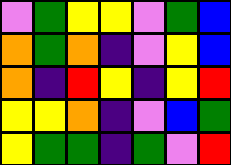[["violet", "green", "yellow", "yellow", "violet", "green", "blue"], ["orange", "green", "orange", "indigo", "violet", "yellow", "blue"], ["orange", "indigo", "red", "yellow", "indigo", "yellow", "red"], ["yellow", "yellow", "orange", "indigo", "violet", "blue", "green"], ["yellow", "green", "green", "indigo", "green", "violet", "red"]]